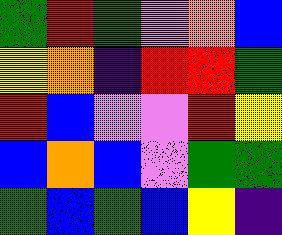[["green", "red", "green", "violet", "orange", "blue"], ["yellow", "orange", "indigo", "red", "red", "green"], ["red", "blue", "violet", "violet", "red", "yellow"], ["blue", "orange", "blue", "violet", "green", "green"], ["green", "blue", "green", "blue", "yellow", "indigo"]]